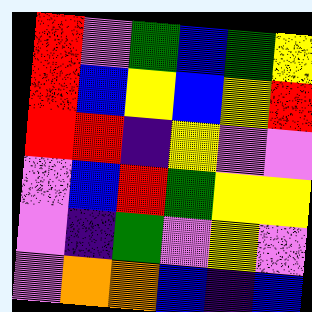[["red", "violet", "green", "blue", "green", "yellow"], ["red", "blue", "yellow", "blue", "yellow", "red"], ["red", "red", "indigo", "yellow", "violet", "violet"], ["violet", "blue", "red", "green", "yellow", "yellow"], ["violet", "indigo", "green", "violet", "yellow", "violet"], ["violet", "orange", "orange", "blue", "indigo", "blue"]]